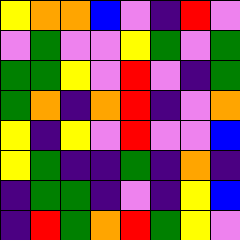[["yellow", "orange", "orange", "blue", "violet", "indigo", "red", "violet"], ["violet", "green", "violet", "violet", "yellow", "green", "violet", "green"], ["green", "green", "yellow", "violet", "red", "violet", "indigo", "green"], ["green", "orange", "indigo", "orange", "red", "indigo", "violet", "orange"], ["yellow", "indigo", "yellow", "violet", "red", "violet", "violet", "blue"], ["yellow", "green", "indigo", "indigo", "green", "indigo", "orange", "indigo"], ["indigo", "green", "green", "indigo", "violet", "indigo", "yellow", "blue"], ["indigo", "red", "green", "orange", "red", "green", "yellow", "violet"]]